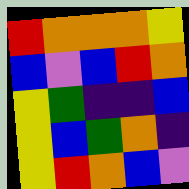[["red", "orange", "orange", "orange", "yellow"], ["blue", "violet", "blue", "red", "orange"], ["yellow", "green", "indigo", "indigo", "blue"], ["yellow", "blue", "green", "orange", "indigo"], ["yellow", "red", "orange", "blue", "violet"]]